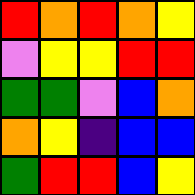[["red", "orange", "red", "orange", "yellow"], ["violet", "yellow", "yellow", "red", "red"], ["green", "green", "violet", "blue", "orange"], ["orange", "yellow", "indigo", "blue", "blue"], ["green", "red", "red", "blue", "yellow"]]